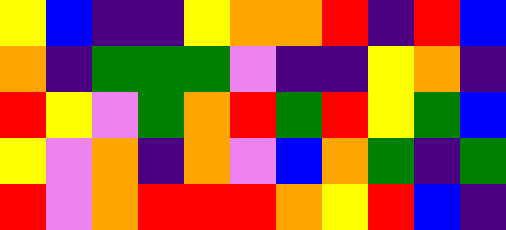[["yellow", "blue", "indigo", "indigo", "yellow", "orange", "orange", "red", "indigo", "red", "blue"], ["orange", "indigo", "green", "green", "green", "violet", "indigo", "indigo", "yellow", "orange", "indigo"], ["red", "yellow", "violet", "green", "orange", "red", "green", "red", "yellow", "green", "blue"], ["yellow", "violet", "orange", "indigo", "orange", "violet", "blue", "orange", "green", "indigo", "green"], ["red", "violet", "orange", "red", "red", "red", "orange", "yellow", "red", "blue", "indigo"]]